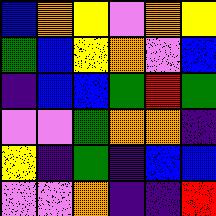[["blue", "orange", "yellow", "violet", "orange", "yellow"], ["green", "blue", "yellow", "orange", "violet", "blue"], ["indigo", "blue", "blue", "green", "red", "green"], ["violet", "violet", "green", "orange", "orange", "indigo"], ["yellow", "indigo", "green", "indigo", "blue", "blue"], ["violet", "violet", "orange", "indigo", "indigo", "red"]]